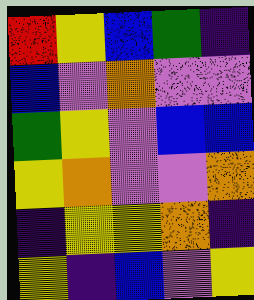[["red", "yellow", "blue", "green", "indigo"], ["blue", "violet", "orange", "violet", "violet"], ["green", "yellow", "violet", "blue", "blue"], ["yellow", "orange", "violet", "violet", "orange"], ["indigo", "yellow", "yellow", "orange", "indigo"], ["yellow", "indigo", "blue", "violet", "yellow"]]